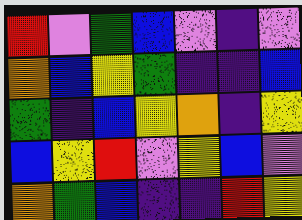[["red", "violet", "green", "blue", "violet", "indigo", "violet"], ["orange", "blue", "yellow", "green", "indigo", "indigo", "blue"], ["green", "indigo", "blue", "yellow", "orange", "indigo", "yellow"], ["blue", "yellow", "red", "violet", "yellow", "blue", "violet"], ["orange", "green", "blue", "indigo", "indigo", "red", "yellow"]]